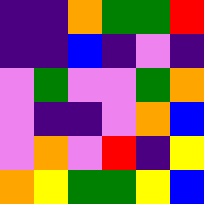[["indigo", "indigo", "orange", "green", "green", "red"], ["indigo", "indigo", "blue", "indigo", "violet", "indigo"], ["violet", "green", "violet", "violet", "green", "orange"], ["violet", "indigo", "indigo", "violet", "orange", "blue"], ["violet", "orange", "violet", "red", "indigo", "yellow"], ["orange", "yellow", "green", "green", "yellow", "blue"]]